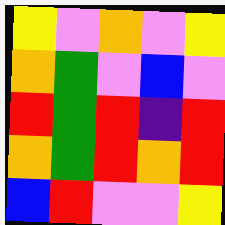[["yellow", "violet", "orange", "violet", "yellow"], ["orange", "green", "violet", "blue", "violet"], ["red", "green", "red", "indigo", "red"], ["orange", "green", "red", "orange", "red"], ["blue", "red", "violet", "violet", "yellow"]]